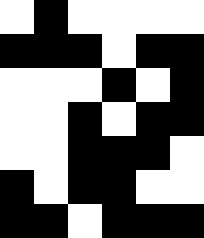[["white", "black", "white", "white", "white", "white"], ["black", "black", "black", "white", "black", "black"], ["white", "white", "white", "black", "white", "black"], ["white", "white", "black", "white", "black", "black"], ["white", "white", "black", "black", "black", "white"], ["black", "white", "black", "black", "white", "white"], ["black", "black", "white", "black", "black", "black"]]